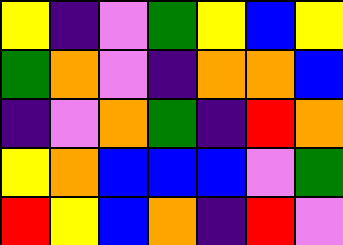[["yellow", "indigo", "violet", "green", "yellow", "blue", "yellow"], ["green", "orange", "violet", "indigo", "orange", "orange", "blue"], ["indigo", "violet", "orange", "green", "indigo", "red", "orange"], ["yellow", "orange", "blue", "blue", "blue", "violet", "green"], ["red", "yellow", "blue", "orange", "indigo", "red", "violet"]]